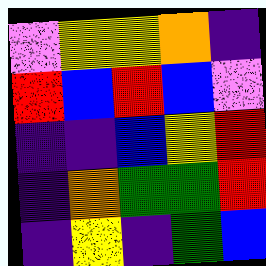[["violet", "yellow", "yellow", "orange", "indigo"], ["red", "blue", "red", "blue", "violet"], ["indigo", "indigo", "blue", "yellow", "red"], ["indigo", "orange", "green", "green", "red"], ["indigo", "yellow", "indigo", "green", "blue"]]